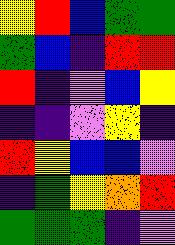[["yellow", "red", "blue", "green", "green"], ["green", "blue", "indigo", "red", "red"], ["red", "indigo", "violet", "blue", "yellow"], ["indigo", "indigo", "violet", "yellow", "indigo"], ["red", "yellow", "blue", "blue", "violet"], ["indigo", "green", "yellow", "orange", "red"], ["green", "green", "green", "indigo", "violet"]]